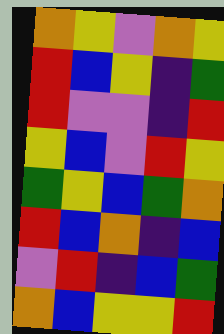[["orange", "yellow", "violet", "orange", "yellow"], ["red", "blue", "yellow", "indigo", "green"], ["red", "violet", "violet", "indigo", "red"], ["yellow", "blue", "violet", "red", "yellow"], ["green", "yellow", "blue", "green", "orange"], ["red", "blue", "orange", "indigo", "blue"], ["violet", "red", "indigo", "blue", "green"], ["orange", "blue", "yellow", "yellow", "red"]]